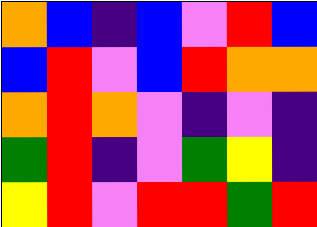[["orange", "blue", "indigo", "blue", "violet", "red", "blue"], ["blue", "red", "violet", "blue", "red", "orange", "orange"], ["orange", "red", "orange", "violet", "indigo", "violet", "indigo"], ["green", "red", "indigo", "violet", "green", "yellow", "indigo"], ["yellow", "red", "violet", "red", "red", "green", "red"]]